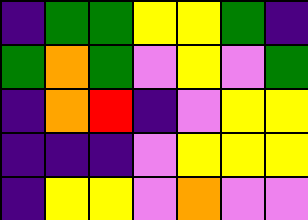[["indigo", "green", "green", "yellow", "yellow", "green", "indigo"], ["green", "orange", "green", "violet", "yellow", "violet", "green"], ["indigo", "orange", "red", "indigo", "violet", "yellow", "yellow"], ["indigo", "indigo", "indigo", "violet", "yellow", "yellow", "yellow"], ["indigo", "yellow", "yellow", "violet", "orange", "violet", "violet"]]